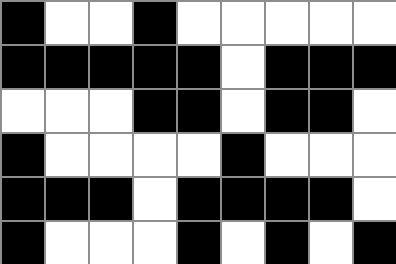[["black", "white", "white", "black", "white", "white", "white", "white", "white"], ["black", "black", "black", "black", "black", "white", "black", "black", "black"], ["white", "white", "white", "black", "black", "white", "black", "black", "white"], ["black", "white", "white", "white", "white", "black", "white", "white", "white"], ["black", "black", "black", "white", "black", "black", "black", "black", "white"], ["black", "white", "white", "white", "black", "white", "black", "white", "black"]]